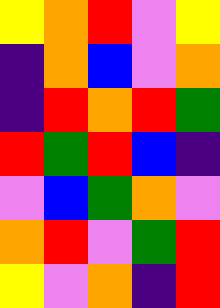[["yellow", "orange", "red", "violet", "yellow"], ["indigo", "orange", "blue", "violet", "orange"], ["indigo", "red", "orange", "red", "green"], ["red", "green", "red", "blue", "indigo"], ["violet", "blue", "green", "orange", "violet"], ["orange", "red", "violet", "green", "red"], ["yellow", "violet", "orange", "indigo", "red"]]